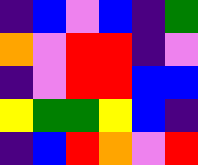[["indigo", "blue", "violet", "blue", "indigo", "green"], ["orange", "violet", "red", "red", "indigo", "violet"], ["indigo", "violet", "red", "red", "blue", "blue"], ["yellow", "green", "green", "yellow", "blue", "indigo"], ["indigo", "blue", "red", "orange", "violet", "red"]]